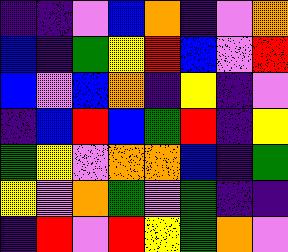[["indigo", "indigo", "violet", "blue", "orange", "indigo", "violet", "orange"], ["blue", "indigo", "green", "yellow", "red", "blue", "violet", "red"], ["blue", "violet", "blue", "orange", "indigo", "yellow", "indigo", "violet"], ["indigo", "blue", "red", "blue", "green", "red", "indigo", "yellow"], ["green", "yellow", "violet", "orange", "orange", "blue", "indigo", "green"], ["yellow", "violet", "orange", "green", "violet", "green", "indigo", "indigo"], ["indigo", "red", "violet", "red", "yellow", "green", "orange", "violet"]]